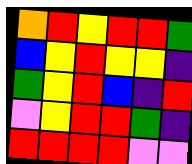[["orange", "red", "yellow", "red", "red", "green"], ["blue", "yellow", "red", "yellow", "yellow", "indigo"], ["green", "yellow", "red", "blue", "indigo", "red"], ["violet", "yellow", "red", "red", "green", "indigo"], ["red", "red", "red", "red", "violet", "violet"]]